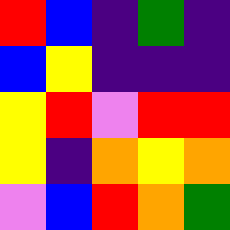[["red", "blue", "indigo", "green", "indigo"], ["blue", "yellow", "indigo", "indigo", "indigo"], ["yellow", "red", "violet", "red", "red"], ["yellow", "indigo", "orange", "yellow", "orange"], ["violet", "blue", "red", "orange", "green"]]